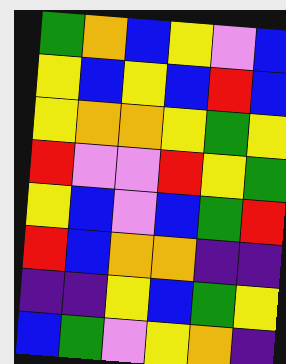[["green", "orange", "blue", "yellow", "violet", "blue"], ["yellow", "blue", "yellow", "blue", "red", "blue"], ["yellow", "orange", "orange", "yellow", "green", "yellow"], ["red", "violet", "violet", "red", "yellow", "green"], ["yellow", "blue", "violet", "blue", "green", "red"], ["red", "blue", "orange", "orange", "indigo", "indigo"], ["indigo", "indigo", "yellow", "blue", "green", "yellow"], ["blue", "green", "violet", "yellow", "orange", "indigo"]]